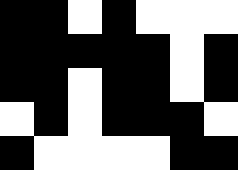[["black", "black", "white", "black", "white", "white", "white"], ["black", "black", "black", "black", "black", "white", "black"], ["black", "black", "white", "black", "black", "white", "black"], ["white", "black", "white", "black", "black", "black", "white"], ["black", "white", "white", "white", "white", "black", "black"]]